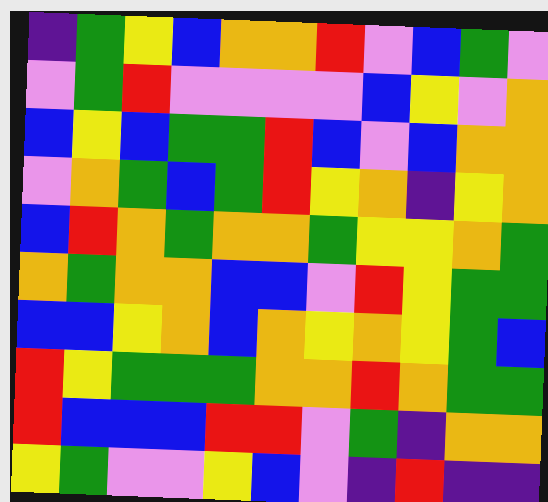[["indigo", "green", "yellow", "blue", "orange", "orange", "red", "violet", "blue", "green", "violet"], ["violet", "green", "red", "violet", "violet", "violet", "violet", "blue", "yellow", "violet", "orange"], ["blue", "yellow", "blue", "green", "green", "red", "blue", "violet", "blue", "orange", "orange"], ["violet", "orange", "green", "blue", "green", "red", "yellow", "orange", "indigo", "yellow", "orange"], ["blue", "red", "orange", "green", "orange", "orange", "green", "yellow", "yellow", "orange", "green"], ["orange", "green", "orange", "orange", "blue", "blue", "violet", "red", "yellow", "green", "green"], ["blue", "blue", "yellow", "orange", "blue", "orange", "yellow", "orange", "yellow", "green", "blue"], ["red", "yellow", "green", "green", "green", "orange", "orange", "red", "orange", "green", "green"], ["red", "blue", "blue", "blue", "red", "red", "violet", "green", "indigo", "orange", "orange"], ["yellow", "green", "violet", "violet", "yellow", "blue", "violet", "indigo", "red", "indigo", "indigo"]]